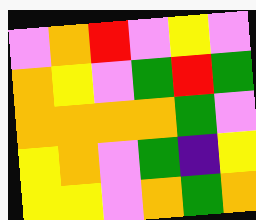[["violet", "orange", "red", "violet", "yellow", "violet"], ["orange", "yellow", "violet", "green", "red", "green"], ["orange", "orange", "orange", "orange", "green", "violet"], ["yellow", "orange", "violet", "green", "indigo", "yellow"], ["yellow", "yellow", "violet", "orange", "green", "orange"]]